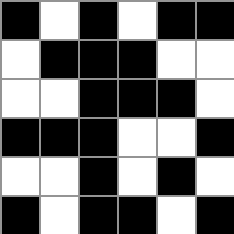[["black", "white", "black", "white", "black", "black"], ["white", "black", "black", "black", "white", "white"], ["white", "white", "black", "black", "black", "white"], ["black", "black", "black", "white", "white", "black"], ["white", "white", "black", "white", "black", "white"], ["black", "white", "black", "black", "white", "black"]]